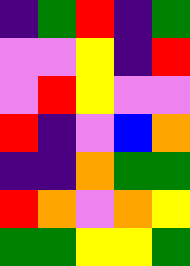[["indigo", "green", "red", "indigo", "green"], ["violet", "violet", "yellow", "indigo", "red"], ["violet", "red", "yellow", "violet", "violet"], ["red", "indigo", "violet", "blue", "orange"], ["indigo", "indigo", "orange", "green", "green"], ["red", "orange", "violet", "orange", "yellow"], ["green", "green", "yellow", "yellow", "green"]]